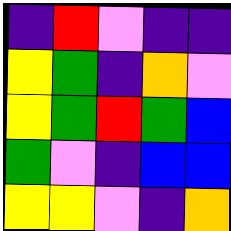[["indigo", "red", "violet", "indigo", "indigo"], ["yellow", "green", "indigo", "orange", "violet"], ["yellow", "green", "red", "green", "blue"], ["green", "violet", "indigo", "blue", "blue"], ["yellow", "yellow", "violet", "indigo", "orange"]]